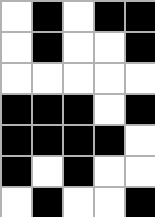[["white", "black", "white", "black", "black"], ["white", "black", "white", "white", "black"], ["white", "white", "white", "white", "white"], ["black", "black", "black", "white", "black"], ["black", "black", "black", "black", "white"], ["black", "white", "black", "white", "white"], ["white", "black", "white", "white", "black"]]